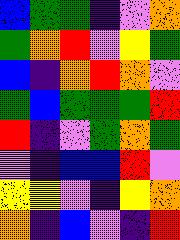[["blue", "green", "green", "indigo", "violet", "orange"], ["green", "orange", "red", "violet", "yellow", "green"], ["blue", "indigo", "orange", "red", "orange", "violet"], ["green", "blue", "green", "green", "green", "red"], ["red", "indigo", "violet", "green", "orange", "green"], ["violet", "indigo", "blue", "blue", "red", "violet"], ["yellow", "yellow", "violet", "indigo", "yellow", "orange"], ["orange", "indigo", "blue", "violet", "indigo", "red"]]